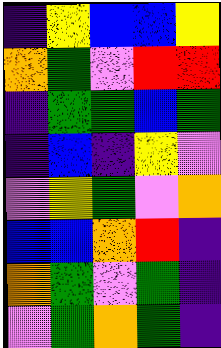[["indigo", "yellow", "blue", "blue", "yellow"], ["orange", "green", "violet", "red", "red"], ["indigo", "green", "green", "blue", "green"], ["indigo", "blue", "indigo", "yellow", "violet"], ["violet", "yellow", "green", "violet", "orange"], ["blue", "blue", "orange", "red", "indigo"], ["orange", "green", "violet", "green", "indigo"], ["violet", "green", "orange", "green", "indigo"]]